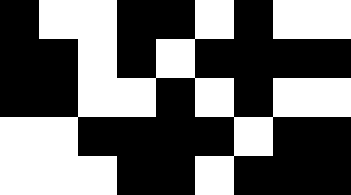[["black", "white", "white", "black", "black", "white", "black", "white", "white"], ["black", "black", "white", "black", "white", "black", "black", "black", "black"], ["black", "black", "white", "white", "black", "white", "black", "white", "white"], ["white", "white", "black", "black", "black", "black", "white", "black", "black"], ["white", "white", "white", "black", "black", "white", "black", "black", "black"]]